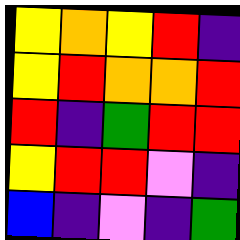[["yellow", "orange", "yellow", "red", "indigo"], ["yellow", "red", "orange", "orange", "red"], ["red", "indigo", "green", "red", "red"], ["yellow", "red", "red", "violet", "indigo"], ["blue", "indigo", "violet", "indigo", "green"]]